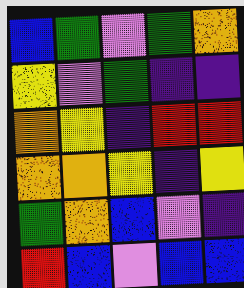[["blue", "green", "violet", "green", "orange"], ["yellow", "violet", "green", "indigo", "indigo"], ["orange", "yellow", "indigo", "red", "red"], ["orange", "orange", "yellow", "indigo", "yellow"], ["green", "orange", "blue", "violet", "indigo"], ["red", "blue", "violet", "blue", "blue"]]